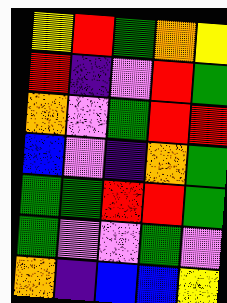[["yellow", "red", "green", "orange", "yellow"], ["red", "indigo", "violet", "red", "green"], ["orange", "violet", "green", "red", "red"], ["blue", "violet", "indigo", "orange", "green"], ["green", "green", "red", "red", "green"], ["green", "violet", "violet", "green", "violet"], ["orange", "indigo", "blue", "blue", "yellow"]]